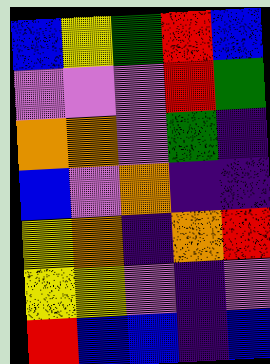[["blue", "yellow", "green", "red", "blue"], ["violet", "violet", "violet", "red", "green"], ["orange", "orange", "violet", "green", "indigo"], ["blue", "violet", "orange", "indigo", "indigo"], ["yellow", "orange", "indigo", "orange", "red"], ["yellow", "yellow", "violet", "indigo", "violet"], ["red", "blue", "blue", "indigo", "blue"]]